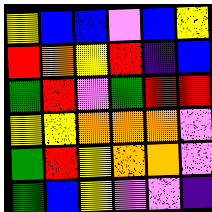[["yellow", "blue", "blue", "violet", "blue", "yellow"], ["red", "orange", "yellow", "red", "indigo", "blue"], ["green", "red", "violet", "green", "red", "red"], ["yellow", "yellow", "orange", "orange", "orange", "violet"], ["green", "red", "yellow", "orange", "orange", "violet"], ["green", "blue", "yellow", "violet", "violet", "indigo"]]